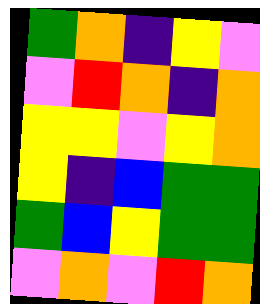[["green", "orange", "indigo", "yellow", "violet"], ["violet", "red", "orange", "indigo", "orange"], ["yellow", "yellow", "violet", "yellow", "orange"], ["yellow", "indigo", "blue", "green", "green"], ["green", "blue", "yellow", "green", "green"], ["violet", "orange", "violet", "red", "orange"]]